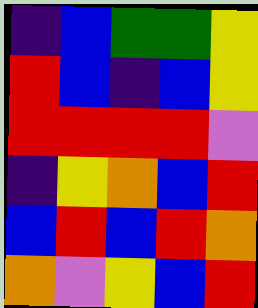[["indigo", "blue", "green", "green", "yellow"], ["red", "blue", "indigo", "blue", "yellow"], ["red", "red", "red", "red", "violet"], ["indigo", "yellow", "orange", "blue", "red"], ["blue", "red", "blue", "red", "orange"], ["orange", "violet", "yellow", "blue", "red"]]